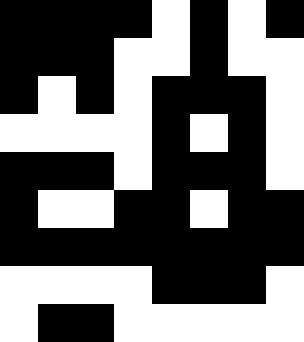[["black", "black", "black", "black", "white", "black", "white", "black"], ["black", "black", "black", "white", "white", "black", "white", "white"], ["black", "white", "black", "white", "black", "black", "black", "white"], ["white", "white", "white", "white", "black", "white", "black", "white"], ["black", "black", "black", "white", "black", "black", "black", "white"], ["black", "white", "white", "black", "black", "white", "black", "black"], ["black", "black", "black", "black", "black", "black", "black", "black"], ["white", "white", "white", "white", "black", "black", "black", "white"], ["white", "black", "black", "white", "white", "white", "white", "white"]]